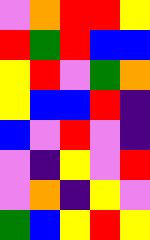[["violet", "orange", "red", "red", "yellow"], ["red", "green", "red", "blue", "blue"], ["yellow", "red", "violet", "green", "orange"], ["yellow", "blue", "blue", "red", "indigo"], ["blue", "violet", "red", "violet", "indigo"], ["violet", "indigo", "yellow", "violet", "red"], ["violet", "orange", "indigo", "yellow", "violet"], ["green", "blue", "yellow", "red", "yellow"]]